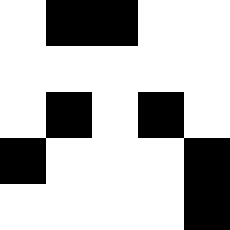[["white", "black", "black", "white", "white"], ["white", "white", "white", "white", "white"], ["white", "black", "white", "black", "white"], ["black", "white", "white", "white", "black"], ["white", "white", "white", "white", "black"]]